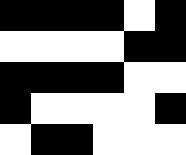[["black", "black", "black", "black", "white", "black"], ["white", "white", "white", "white", "black", "black"], ["black", "black", "black", "black", "white", "white"], ["black", "white", "white", "white", "white", "black"], ["white", "black", "black", "white", "white", "white"]]